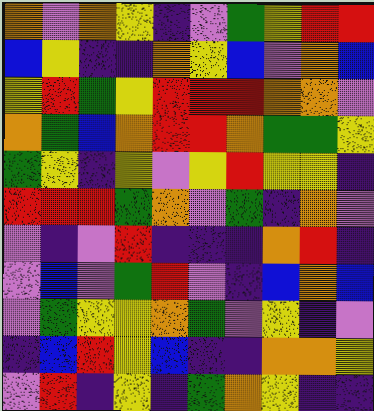[["orange", "violet", "orange", "yellow", "indigo", "violet", "green", "yellow", "red", "red"], ["blue", "yellow", "indigo", "indigo", "orange", "yellow", "blue", "violet", "orange", "blue"], ["yellow", "red", "green", "yellow", "red", "red", "red", "orange", "orange", "violet"], ["orange", "green", "blue", "orange", "red", "red", "orange", "green", "green", "yellow"], ["green", "yellow", "indigo", "yellow", "violet", "yellow", "red", "yellow", "yellow", "indigo"], ["red", "red", "red", "green", "orange", "violet", "green", "indigo", "orange", "violet"], ["violet", "indigo", "violet", "red", "indigo", "indigo", "indigo", "orange", "red", "indigo"], ["violet", "blue", "violet", "green", "red", "violet", "indigo", "blue", "orange", "blue"], ["violet", "green", "yellow", "yellow", "orange", "green", "violet", "yellow", "indigo", "violet"], ["indigo", "blue", "red", "yellow", "blue", "indigo", "indigo", "orange", "orange", "yellow"], ["violet", "red", "indigo", "yellow", "indigo", "green", "orange", "yellow", "indigo", "indigo"]]